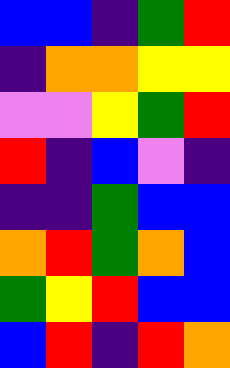[["blue", "blue", "indigo", "green", "red"], ["indigo", "orange", "orange", "yellow", "yellow"], ["violet", "violet", "yellow", "green", "red"], ["red", "indigo", "blue", "violet", "indigo"], ["indigo", "indigo", "green", "blue", "blue"], ["orange", "red", "green", "orange", "blue"], ["green", "yellow", "red", "blue", "blue"], ["blue", "red", "indigo", "red", "orange"]]